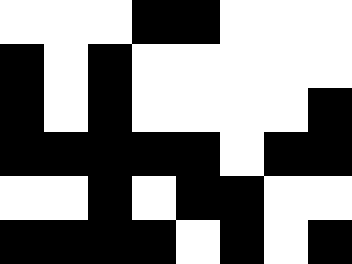[["white", "white", "white", "black", "black", "white", "white", "white"], ["black", "white", "black", "white", "white", "white", "white", "white"], ["black", "white", "black", "white", "white", "white", "white", "black"], ["black", "black", "black", "black", "black", "white", "black", "black"], ["white", "white", "black", "white", "black", "black", "white", "white"], ["black", "black", "black", "black", "white", "black", "white", "black"]]